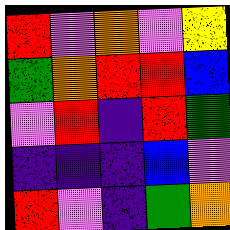[["red", "violet", "orange", "violet", "yellow"], ["green", "orange", "red", "red", "blue"], ["violet", "red", "indigo", "red", "green"], ["indigo", "indigo", "indigo", "blue", "violet"], ["red", "violet", "indigo", "green", "orange"]]